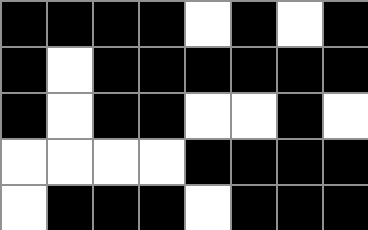[["black", "black", "black", "black", "white", "black", "white", "black"], ["black", "white", "black", "black", "black", "black", "black", "black"], ["black", "white", "black", "black", "white", "white", "black", "white"], ["white", "white", "white", "white", "black", "black", "black", "black"], ["white", "black", "black", "black", "white", "black", "black", "black"]]